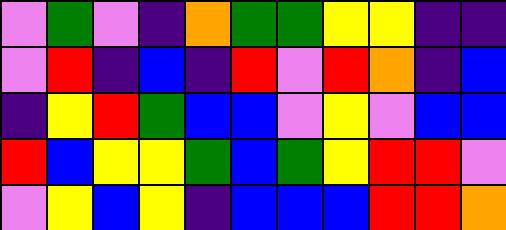[["violet", "green", "violet", "indigo", "orange", "green", "green", "yellow", "yellow", "indigo", "indigo"], ["violet", "red", "indigo", "blue", "indigo", "red", "violet", "red", "orange", "indigo", "blue"], ["indigo", "yellow", "red", "green", "blue", "blue", "violet", "yellow", "violet", "blue", "blue"], ["red", "blue", "yellow", "yellow", "green", "blue", "green", "yellow", "red", "red", "violet"], ["violet", "yellow", "blue", "yellow", "indigo", "blue", "blue", "blue", "red", "red", "orange"]]